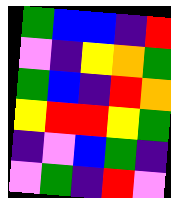[["green", "blue", "blue", "indigo", "red"], ["violet", "indigo", "yellow", "orange", "green"], ["green", "blue", "indigo", "red", "orange"], ["yellow", "red", "red", "yellow", "green"], ["indigo", "violet", "blue", "green", "indigo"], ["violet", "green", "indigo", "red", "violet"]]